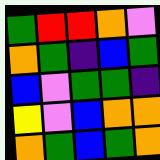[["green", "red", "red", "orange", "violet"], ["orange", "green", "indigo", "blue", "green"], ["blue", "violet", "green", "green", "indigo"], ["yellow", "violet", "blue", "orange", "orange"], ["orange", "green", "blue", "green", "orange"]]